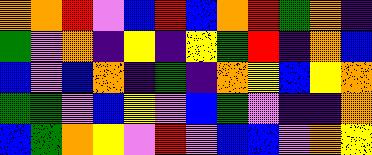[["orange", "orange", "red", "violet", "blue", "red", "blue", "orange", "red", "green", "orange", "indigo"], ["green", "violet", "orange", "indigo", "yellow", "indigo", "yellow", "green", "red", "indigo", "orange", "blue"], ["blue", "violet", "blue", "orange", "indigo", "green", "indigo", "orange", "yellow", "blue", "yellow", "orange"], ["green", "green", "violet", "blue", "yellow", "violet", "blue", "green", "violet", "indigo", "indigo", "orange"], ["blue", "green", "orange", "yellow", "violet", "red", "violet", "blue", "blue", "violet", "orange", "yellow"]]